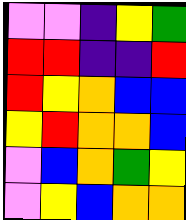[["violet", "violet", "indigo", "yellow", "green"], ["red", "red", "indigo", "indigo", "red"], ["red", "yellow", "orange", "blue", "blue"], ["yellow", "red", "orange", "orange", "blue"], ["violet", "blue", "orange", "green", "yellow"], ["violet", "yellow", "blue", "orange", "orange"]]